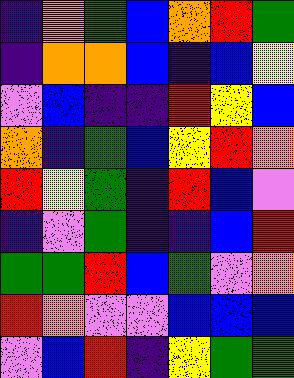[["indigo", "orange", "green", "blue", "orange", "red", "green"], ["indigo", "orange", "orange", "blue", "indigo", "blue", "yellow"], ["violet", "blue", "indigo", "indigo", "red", "yellow", "blue"], ["orange", "indigo", "green", "blue", "yellow", "red", "orange"], ["red", "yellow", "green", "indigo", "red", "blue", "violet"], ["indigo", "violet", "green", "indigo", "indigo", "blue", "red"], ["green", "green", "red", "blue", "green", "violet", "orange"], ["red", "orange", "violet", "violet", "blue", "blue", "blue"], ["violet", "blue", "red", "indigo", "yellow", "green", "green"]]